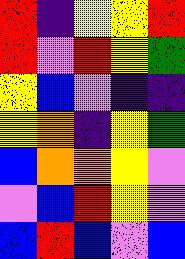[["red", "indigo", "yellow", "yellow", "red"], ["red", "violet", "red", "yellow", "green"], ["yellow", "blue", "violet", "indigo", "indigo"], ["yellow", "orange", "indigo", "yellow", "green"], ["blue", "orange", "orange", "yellow", "violet"], ["violet", "blue", "red", "yellow", "violet"], ["blue", "red", "blue", "violet", "blue"]]